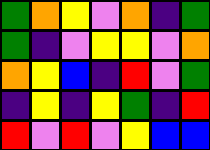[["green", "orange", "yellow", "violet", "orange", "indigo", "green"], ["green", "indigo", "violet", "yellow", "yellow", "violet", "orange"], ["orange", "yellow", "blue", "indigo", "red", "violet", "green"], ["indigo", "yellow", "indigo", "yellow", "green", "indigo", "red"], ["red", "violet", "red", "violet", "yellow", "blue", "blue"]]